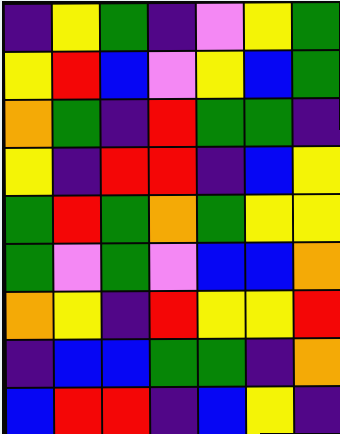[["indigo", "yellow", "green", "indigo", "violet", "yellow", "green"], ["yellow", "red", "blue", "violet", "yellow", "blue", "green"], ["orange", "green", "indigo", "red", "green", "green", "indigo"], ["yellow", "indigo", "red", "red", "indigo", "blue", "yellow"], ["green", "red", "green", "orange", "green", "yellow", "yellow"], ["green", "violet", "green", "violet", "blue", "blue", "orange"], ["orange", "yellow", "indigo", "red", "yellow", "yellow", "red"], ["indigo", "blue", "blue", "green", "green", "indigo", "orange"], ["blue", "red", "red", "indigo", "blue", "yellow", "indigo"]]